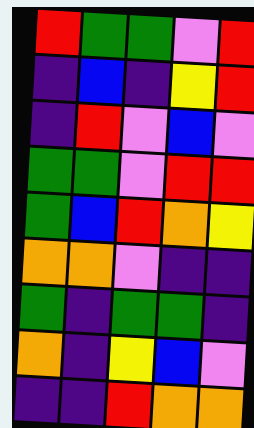[["red", "green", "green", "violet", "red"], ["indigo", "blue", "indigo", "yellow", "red"], ["indigo", "red", "violet", "blue", "violet"], ["green", "green", "violet", "red", "red"], ["green", "blue", "red", "orange", "yellow"], ["orange", "orange", "violet", "indigo", "indigo"], ["green", "indigo", "green", "green", "indigo"], ["orange", "indigo", "yellow", "blue", "violet"], ["indigo", "indigo", "red", "orange", "orange"]]